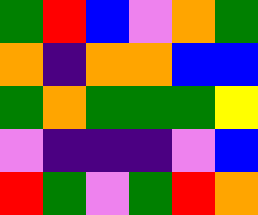[["green", "red", "blue", "violet", "orange", "green"], ["orange", "indigo", "orange", "orange", "blue", "blue"], ["green", "orange", "green", "green", "green", "yellow"], ["violet", "indigo", "indigo", "indigo", "violet", "blue"], ["red", "green", "violet", "green", "red", "orange"]]